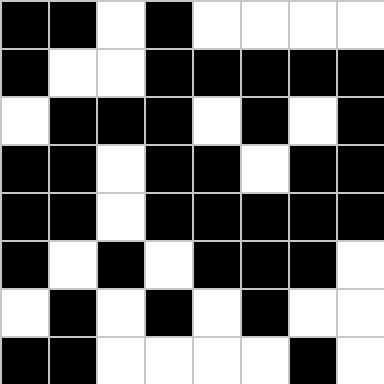[["black", "black", "white", "black", "white", "white", "white", "white"], ["black", "white", "white", "black", "black", "black", "black", "black"], ["white", "black", "black", "black", "white", "black", "white", "black"], ["black", "black", "white", "black", "black", "white", "black", "black"], ["black", "black", "white", "black", "black", "black", "black", "black"], ["black", "white", "black", "white", "black", "black", "black", "white"], ["white", "black", "white", "black", "white", "black", "white", "white"], ["black", "black", "white", "white", "white", "white", "black", "white"]]